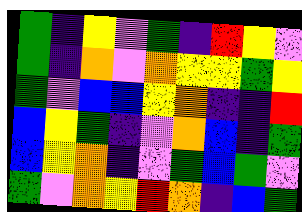[["green", "indigo", "yellow", "violet", "green", "indigo", "red", "yellow", "violet"], ["green", "indigo", "orange", "violet", "orange", "yellow", "yellow", "green", "yellow"], ["green", "violet", "blue", "blue", "yellow", "orange", "indigo", "indigo", "red"], ["blue", "yellow", "green", "indigo", "violet", "orange", "blue", "indigo", "green"], ["blue", "yellow", "orange", "indigo", "violet", "green", "blue", "green", "violet"], ["green", "violet", "orange", "yellow", "red", "orange", "indigo", "blue", "green"]]